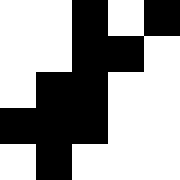[["white", "white", "black", "white", "black"], ["white", "white", "black", "black", "white"], ["white", "black", "black", "white", "white"], ["black", "black", "black", "white", "white"], ["white", "black", "white", "white", "white"]]